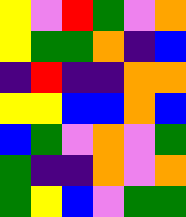[["yellow", "violet", "red", "green", "violet", "orange"], ["yellow", "green", "green", "orange", "indigo", "blue"], ["indigo", "red", "indigo", "indigo", "orange", "orange"], ["yellow", "yellow", "blue", "blue", "orange", "blue"], ["blue", "green", "violet", "orange", "violet", "green"], ["green", "indigo", "indigo", "orange", "violet", "orange"], ["green", "yellow", "blue", "violet", "green", "green"]]